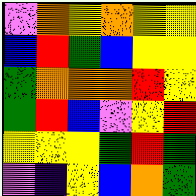[["violet", "orange", "yellow", "orange", "yellow", "yellow"], ["blue", "red", "green", "blue", "yellow", "yellow"], ["green", "orange", "orange", "orange", "red", "yellow"], ["green", "red", "blue", "violet", "yellow", "red"], ["yellow", "yellow", "yellow", "green", "red", "green"], ["violet", "indigo", "yellow", "blue", "orange", "green"]]